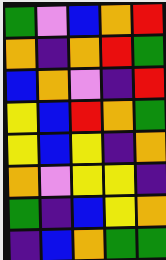[["green", "violet", "blue", "orange", "red"], ["orange", "indigo", "orange", "red", "green"], ["blue", "orange", "violet", "indigo", "red"], ["yellow", "blue", "red", "orange", "green"], ["yellow", "blue", "yellow", "indigo", "orange"], ["orange", "violet", "yellow", "yellow", "indigo"], ["green", "indigo", "blue", "yellow", "orange"], ["indigo", "blue", "orange", "green", "green"]]